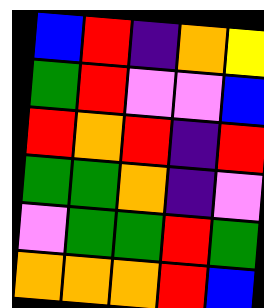[["blue", "red", "indigo", "orange", "yellow"], ["green", "red", "violet", "violet", "blue"], ["red", "orange", "red", "indigo", "red"], ["green", "green", "orange", "indigo", "violet"], ["violet", "green", "green", "red", "green"], ["orange", "orange", "orange", "red", "blue"]]